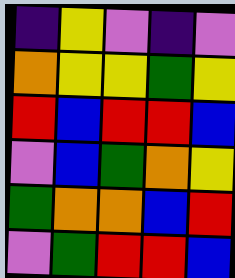[["indigo", "yellow", "violet", "indigo", "violet"], ["orange", "yellow", "yellow", "green", "yellow"], ["red", "blue", "red", "red", "blue"], ["violet", "blue", "green", "orange", "yellow"], ["green", "orange", "orange", "blue", "red"], ["violet", "green", "red", "red", "blue"]]